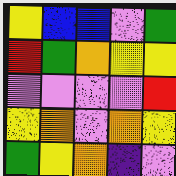[["yellow", "blue", "blue", "violet", "green"], ["red", "green", "orange", "yellow", "yellow"], ["violet", "violet", "violet", "violet", "red"], ["yellow", "orange", "violet", "orange", "yellow"], ["green", "yellow", "orange", "indigo", "violet"]]